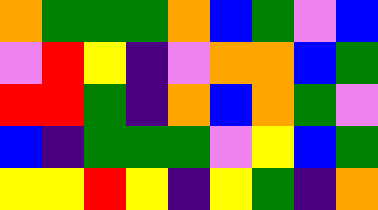[["orange", "green", "green", "green", "orange", "blue", "green", "violet", "blue"], ["violet", "red", "yellow", "indigo", "violet", "orange", "orange", "blue", "green"], ["red", "red", "green", "indigo", "orange", "blue", "orange", "green", "violet"], ["blue", "indigo", "green", "green", "green", "violet", "yellow", "blue", "green"], ["yellow", "yellow", "red", "yellow", "indigo", "yellow", "green", "indigo", "orange"]]